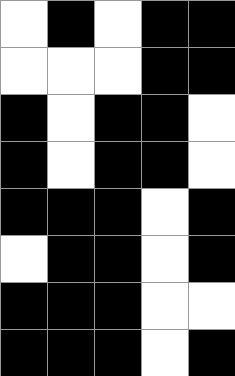[["white", "black", "white", "black", "black"], ["white", "white", "white", "black", "black"], ["black", "white", "black", "black", "white"], ["black", "white", "black", "black", "white"], ["black", "black", "black", "white", "black"], ["white", "black", "black", "white", "black"], ["black", "black", "black", "white", "white"], ["black", "black", "black", "white", "black"]]